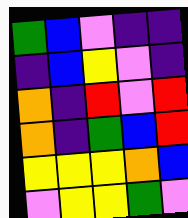[["green", "blue", "violet", "indigo", "indigo"], ["indigo", "blue", "yellow", "violet", "indigo"], ["orange", "indigo", "red", "violet", "red"], ["orange", "indigo", "green", "blue", "red"], ["yellow", "yellow", "yellow", "orange", "blue"], ["violet", "yellow", "yellow", "green", "violet"]]